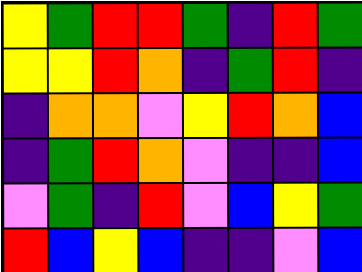[["yellow", "green", "red", "red", "green", "indigo", "red", "green"], ["yellow", "yellow", "red", "orange", "indigo", "green", "red", "indigo"], ["indigo", "orange", "orange", "violet", "yellow", "red", "orange", "blue"], ["indigo", "green", "red", "orange", "violet", "indigo", "indigo", "blue"], ["violet", "green", "indigo", "red", "violet", "blue", "yellow", "green"], ["red", "blue", "yellow", "blue", "indigo", "indigo", "violet", "blue"]]